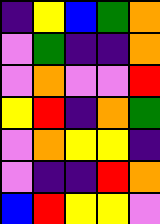[["indigo", "yellow", "blue", "green", "orange"], ["violet", "green", "indigo", "indigo", "orange"], ["violet", "orange", "violet", "violet", "red"], ["yellow", "red", "indigo", "orange", "green"], ["violet", "orange", "yellow", "yellow", "indigo"], ["violet", "indigo", "indigo", "red", "orange"], ["blue", "red", "yellow", "yellow", "violet"]]